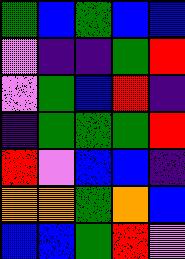[["green", "blue", "green", "blue", "blue"], ["violet", "indigo", "indigo", "green", "red"], ["violet", "green", "blue", "red", "indigo"], ["indigo", "green", "green", "green", "red"], ["red", "violet", "blue", "blue", "indigo"], ["orange", "orange", "green", "orange", "blue"], ["blue", "blue", "green", "red", "violet"]]